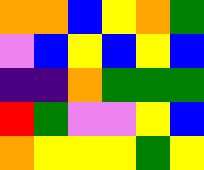[["orange", "orange", "blue", "yellow", "orange", "green"], ["violet", "blue", "yellow", "blue", "yellow", "blue"], ["indigo", "indigo", "orange", "green", "green", "green"], ["red", "green", "violet", "violet", "yellow", "blue"], ["orange", "yellow", "yellow", "yellow", "green", "yellow"]]